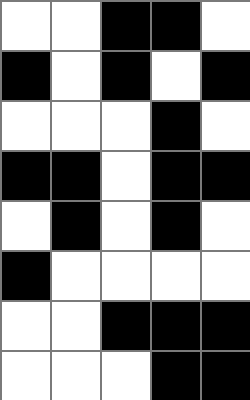[["white", "white", "black", "black", "white"], ["black", "white", "black", "white", "black"], ["white", "white", "white", "black", "white"], ["black", "black", "white", "black", "black"], ["white", "black", "white", "black", "white"], ["black", "white", "white", "white", "white"], ["white", "white", "black", "black", "black"], ["white", "white", "white", "black", "black"]]